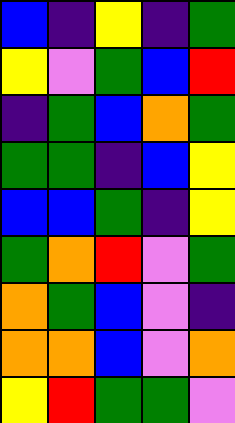[["blue", "indigo", "yellow", "indigo", "green"], ["yellow", "violet", "green", "blue", "red"], ["indigo", "green", "blue", "orange", "green"], ["green", "green", "indigo", "blue", "yellow"], ["blue", "blue", "green", "indigo", "yellow"], ["green", "orange", "red", "violet", "green"], ["orange", "green", "blue", "violet", "indigo"], ["orange", "orange", "blue", "violet", "orange"], ["yellow", "red", "green", "green", "violet"]]